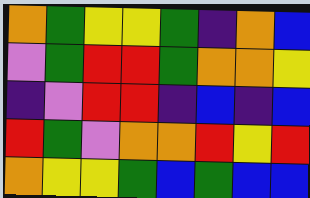[["orange", "green", "yellow", "yellow", "green", "indigo", "orange", "blue"], ["violet", "green", "red", "red", "green", "orange", "orange", "yellow"], ["indigo", "violet", "red", "red", "indigo", "blue", "indigo", "blue"], ["red", "green", "violet", "orange", "orange", "red", "yellow", "red"], ["orange", "yellow", "yellow", "green", "blue", "green", "blue", "blue"]]